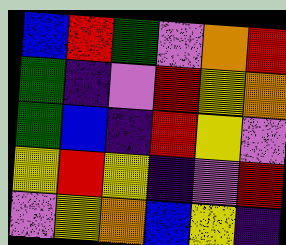[["blue", "red", "green", "violet", "orange", "red"], ["green", "indigo", "violet", "red", "yellow", "orange"], ["green", "blue", "indigo", "red", "yellow", "violet"], ["yellow", "red", "yellow", "indigo", "violet", "red"], ["violet", "yellow", "orange", "blue", "yellow", "indigo"]]